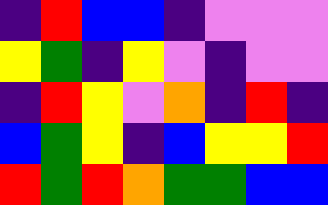[["indigo", "red", "blue", "blue", "indigo", "violet", "violet", "violet"], ["yellow", "green", "indigo", "yellow", "violet", "indigo", "violet", "violet"], ["indigo", "red", "yellow", "violet", "orange", "indigo", "red", "indigo"], ["blue", "green", "yellow", "indigo", "blue", "yellow", "yellow", "red"], ["red", "green", "red", "orange", "green", "green", "blue", "blue"]]